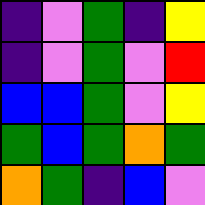[["indigo", "violet", "green", "indigo", "yellow"], ["indigo", "violet", "green", "violet", "red"], ["blue", "blue", "green", "violet", "yellow"], ["green", "blue", "green", "orange", "green"], ["orange", "green", "indigo", "blue", "violet"]]